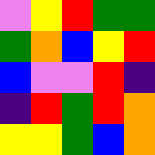[["violet", "yellow", "red", "green", "green"], ["green", "orange", "blue", "yellow", "red"], ["blue", "violet", "violet", "red", "indigo"], ["indigo", "red", "green", "red", "orange"], ["yellow", "yellow", "green", "blue", "orange"]]